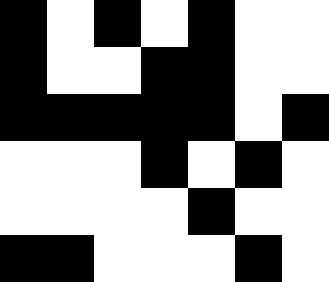[["black", "white", "black", "white", "black", "white", "white"], ["black", "white", "white", "black", "black", "white", "white"], ["black", "black", "black", "black", "black", "white", "black"], ["white", "white", "white", "black", "white", "black", "white"], ["white", "white", "white", "white", "black", "white", "white"], ["black", "black", "white", "white", "white", "black", "white"]]